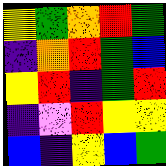[["yellow", "green", "orange", "red", "green"], ["indigo", "orange", "red", "green", "blue"], ["yellow", "red", "indigo", "green", "red"], ["indigo", "violet", "red", "yellow", "yellow"], ["blue", "indigo", "yellow", "blue", "green"]]